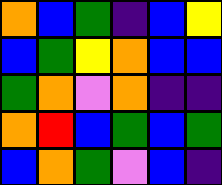[["orange", "blue", "green", "indigo", "blue", "yellow"], ["blue", "green", "yellow", "orange", "blue", "blue"], ["green", "orange", "violet", "orange", "indigo", "indigo"], ["orange", "red", "blue", "green", "blue", "green"], ["blue", "orange", "green", "violet", "blue", "indigo"]]